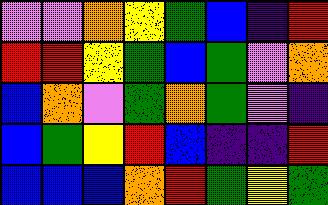[["violet", "violet", "orange", "yellow", "green", "blue", "indigo", "red"], ["red", "red", "yellow", "green", "blue", "green", "violet", "orange"], ["blue", "orange", "violet", "green", "orange", "green", "violet", "indigo"], ["blue", "green", "yellow", "red", "blue", "indigo", "indigo", "red"], ["blue", "blue", "blue", "orange", "red", "green", "yellow", "green"]]